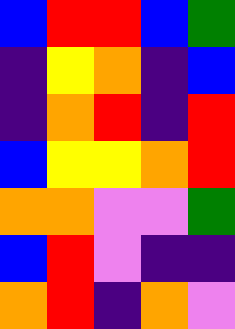[["blue", "red", "red", "blue", "green"], ["indigo", "yellow", "orange", "indigo", "blue"], ["indigo", "orange", "red", "indigo", "red"], ["blue", "yellow", "yellow", "orange", "red"], ["orange", "orange", "violet", "violet", "green"], ["blue", "red", "violet", "indigo", "indigo"], ["orange", "red", "indigo", "orange", "violet"]]